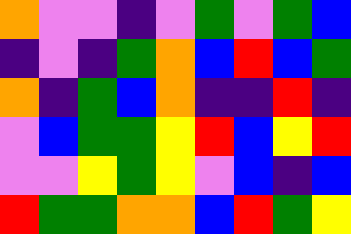[["orange", "violet", "violet", "indigo", "violet", "green", "violet", "green", "blue"], ["indigo", "violet", "indigo", "green", "orange", "blue", "red", "blue", "green"], ["orange", "indigo", "green", "blue", "orange", "indigo", "indigo", "red", "indigo"], ["violet", "blue", "green", "green", "yellow", "red", "blue", "yellow", "red"], ["violet", "violet", "yellow", "green", "yellow", "violet", "blue", "indigo", "blue"], ["red", "green", "green", "orange", "orange", "blue", "red", "green", "yellow"]]